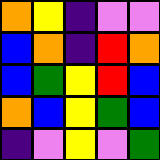[["orange", "yellow", "indigo", "violet", "violet"], ["blue", "orange", "indigo", "red", "orange"], ["blue", "green", "yellow", "red", "blue"], ["orange", "blue", "yellow", "green", "blue"], ["indigo", "violet", "yellow", "violet", "green"]]